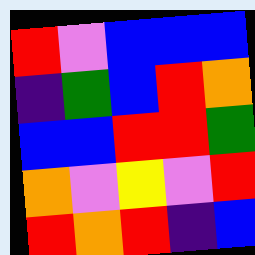[["red", "violet", "blue", "blue", "blue"], ["indigo", "green", "blue", "red", "orange"], ["blue", "blue", "red", "red", "green"], ["orange", "violet", "yellow", "violet", "red"], ["red", "orange", "red", "indigo", "blue"]]